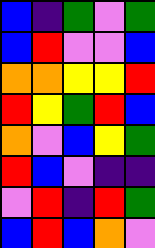[["blue", "indigo", "green", "violet", "green"], ["blue", "red", "violet", "violet", "blue"], ["orange", "orange", "yellow", "yellow", "red"], ["red", "yellow", "green", "red", "blue"], ["orange", "violet", "blue", "yellow", "green"], ["red", "blue", "violet", "indigo", "indigo"], ["violet", "red", "indigo", "red", "green"], ["blue", "red", "blue", "orange", "violet"]]